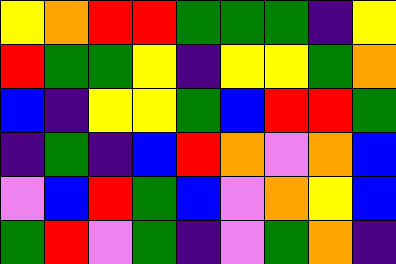[["yellow", "orange", "red", "red", "green", "green", "green", "indigo", "yellow"], ["red", "green", "green", "yellow", "indigo", "yellow", "yellow", "green", "orange"], ["blue", "indigo", "yellow", "yellow", "green", "blue", "red", "red", "green"], ["indigo", "green", "indigo", "blue", "red", "orange", "violet", "orange", "blue"], ["violet", "blue", "red", "green", "blue", "violet", "orange", "yellow", "blue"], ["green", "red", "violet", "green", "indigo", "violet", "green", "orange", "indigo"]]